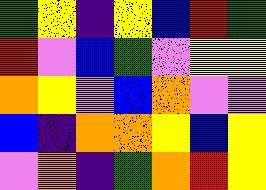[["green", "yellow", "indigo", "yellow", "blue", "red", "green"], ["red", "violet", "blue", "green", "violet", "yellow", "yellow"], ["orange", "yellow", "violet", "blue", "orange", "violet", "violet"], ["blue", "indigo", "orange", "orange", "yellow", "blue", "yellow"], ["violet", "orange", "indigo", "green", "orange", "red", "yellow"]]